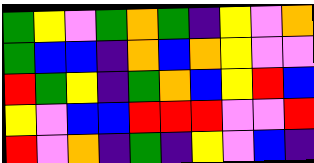[["green", "yellow", "violet", "green", "orange", "green", "indigo", "yellow", "violet", "orange"], ["green", "blue", "blue", "indigo", "orange", "blue", "orange", "yellow", "violet", "violet"], ["red", "green", "yellow", "indigo", "green", "orange", "blue", "yellow", "red", "blue"], ["yellow", "violet", "blue", "blue", "red", "red", "red", "violet", "violet", "red"], ["red", "violet", "orange", "indigo", "green", "indigo", "yellow", "violet", "blue", "indigo"]]